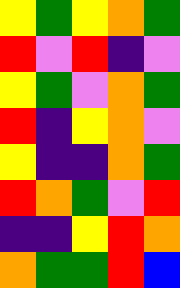[["yellow", "green", "yellow", "orange", "green"], ["red", "violet", "red", "indigo", "violet"], ["yellow", "green", "violet", "orange", "green"], ["red", "indigo", "yellow", "orange", "violet"], ["yellow", "indigo", "indigo", "orange", "green"], ["red", "orange", "green", "violet", "red"], ["indigo", "indigo", "yellow", "red", "orange"], ["orange", "green", "green", "red", "blue"]]